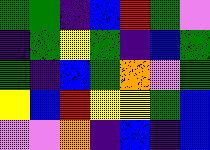[["green", "green", "indigo", "blue", "red", "green", "violet"], ["indigo", "green", "yellow", "green", "indigo", "blue", "green"], ["green", "indigo", "blue", "green", "orange", "violet", "green"], ["yellow", "blue", "red", "yellow", "yellow", "green", "blue"], ["violet", "violet", "orange", "indigo", "blue", "indigo", "blue"]]